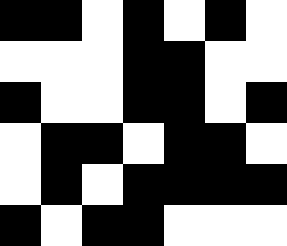[["black", "black", "white", "black", "white", "black", "white"], ["white", "white", "white", "black", "black", "white", "white"], ["black", "white", "white", "black", "black", "white", "black"], ["white", "black", "black", "white", "black", "black", "white"], ["white", "black", "white", "black", "black", "black", "black"], ["black", "white", "black", "black", "white", "white", "white"]]